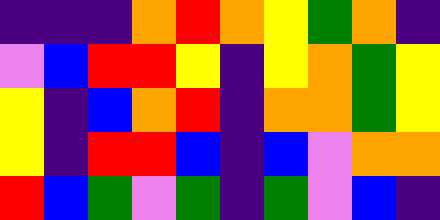[["indigo", "indigo", "indigo", "orange", "red", "orange", "yellow", "green", "orange", "indigo"], ["violet", "blue", "red", "red", "yellow", "indigo", "yellow", "orange", "green", "yellow"], ["yellow", "indigo", "blue", "orange", "red", "indigo", "orange", "orange", "green", "yellow"], ["yellow", "indigo", "red", "red", "blue", "indigo", "blue", "violet", "orange", "orange"], ["red", "blue", "green", "violet", "green", "indigo", "green", "violet", "blue", "indigo"]]